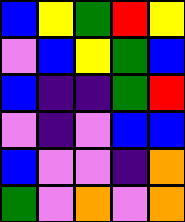[["blue", "yellow", "green", "red", "yellow"], ["violet", "blue", "yellow", "green", "blue"], ["blue", "indigo", "indigo", "green", "red"], ["violet", "indigo", "violet", "blue", "blue"], ["blue", "violet", "violet", "indigo", "orange"], ["green", "violet", "orange", "violet", "orange"]]